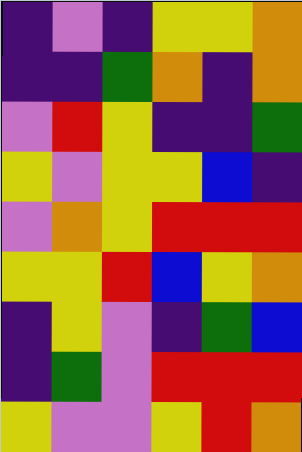[["indigo", "violet", "indigo", "yellow", "yellow", "orange"], ["indigo", "indigo", "green", "orange", "indigo", "orange"], ["violet", "red", "yellow", "indigo", "indigo", "green"], ["yellow", "violet", "yellow", "yellow", "blue", "indigo"], ["violet", "orange", "yellow", "red", "red", "red"], ["yellow", "yellow", "red", "blue", "yellow", "orange"], ["indigo", "yellow", "violet", "indigo", "green", "blue"], ["indigo", "green", "violet", "red", "red", "red"], ["yellow", "violet", "violet", "yellow", "red", "orange"]]